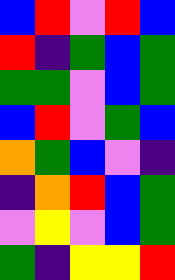[["blue", "red", "violet", "red", "blue"], ["red", "indigo", "green", "blue", "green"], ["green", "green", "violet", "blue", "green"], ["blue", "red", "violet", "green", "blue"], ["orange", "green", "blue", "violet", "indigo"], ["indigo", "orange", "red", "blue", "green"], ["violet", "yellow", "violet", "blue", "green"], ["green", "indigo", "yellow", "yellow", "red"]]